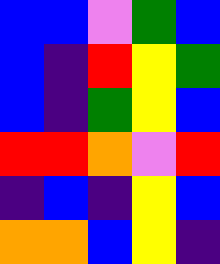[["blue", "blue", "violet", "green", "blue"], ["blue", "indigo", "red", "yellow", "green"], ["blue", "indigo", "green", "yellow", "blue"], ["red", "red", "orange", "violet", "red"], ["indigo", "blue", "indigo", "yellow", "blue"], ["orange", "orange", "blue", "yellow", "indigo"]]